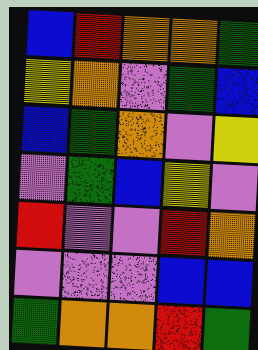[["blue", "red", "orange", "orange", "green"], ["yellow", "orange", "violet", "green", "blue"], ["blue", "green", "orange", "violet", "yellow"], ["violet", "green", "blue", "yellow", "violet"], ["red", "violet", "violet", "red", "orange"], ["violet", "violet", "violet", "blue", "blue"], ["green", "orange", "orange", "red", "green"]]